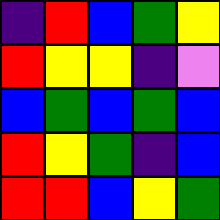[["indigo", "red", "blue", "green", "yellow"], ["red", "yellow", "yellow", "indigo", "violet"], ["blue", "green", "blue", "green", "blue"], ["red", "yellow", "green", "indigo", "blue"], ["red", "red", "blue", "yellow", "green"]]